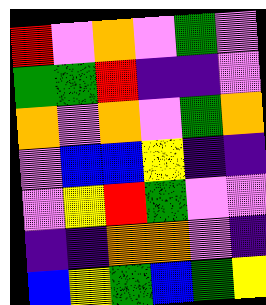[["red", "violet", "orange", "violet", "green", "violet"], ["green", "green", "red", "indigo", "indigo", "violet"], ["orange", "violet", "orange", "violet", "green", "orange"], ["violet", "blue", "blue", "yellow", "indigo", "indigo"], ["violet", "yellow", "red", "green", "violet", "violet"], ["indigo", "indigo", "orange", "orange", "violet", "indigo"], ["blue", "yellow", "green", "blue", "green", "yellow"]]